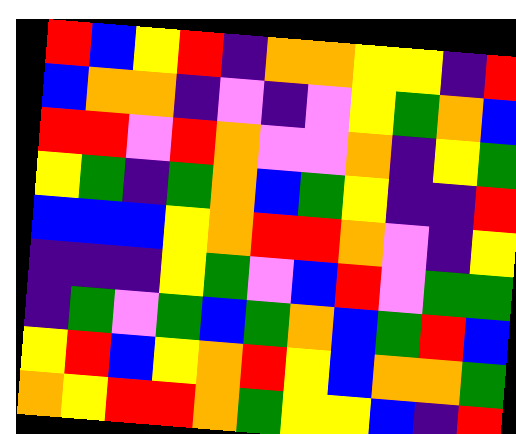[["red", "blue", "yellow", "red", "indigo", "orange", "orange", "yellow", "yellow", "indigo", "red"], ["blue", "orange", "orange", "indigo", "violet", "indigo", "violet", "yellow", "green", "orange", "blue"], ["red", "red", "violet", "red", "orange", "violet", "violet", "orange", "indigo", "yellow", "green"], ["yellow", "green", "indigo", "green", "orange", "blue", "green", "yellow", "indigo", "indigo", "red"], ["blue", "blue", "blue", "yellow", "orange", "red", "red", "orange", "violet", "indigo", "yellow"], ["indigo", "indigo", "indigo", "yellow", "green", "violet", "blue", "red", "violet", "green", "green"], ["indigo", "green", "violet", "green", "blue", "green", "orange", "blue", "green", "red", "blue"], ["yellow", "red", "blue", "yellow", "orange", "red", "yellow", "blue", "orange", "orange", "green"], ["orange", "yellow", "red", "red", "orange", "green", "yellow", "yellow", "blue", "indigo", "red"]]